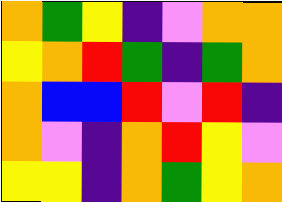[["orange", "green", "yellow", "indigo", "violet", "orange", "orange"], ["yellow", "orange", "red", "green", "indigo", "green", "orange"], ["orange", "blue", "blue", "red", "violet", "red", "indigo"], ["orange", "violet", "indigo", "orange", "red", "yellow", "violet"], ["yellow", "yellow", "indigo", "orange", "green", "yellow", "orange"]]